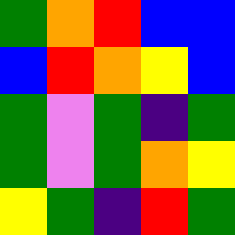[["green", "orange", "red", "blue", "blue"], ["blue", "red", "orange", "yellow", "blue"], ["green", "violet", "green", "indigo", "green"], ["green", "violet", "green", "orange", "yellow"], ["yellow", "green", "indigo", "red", "green"]]